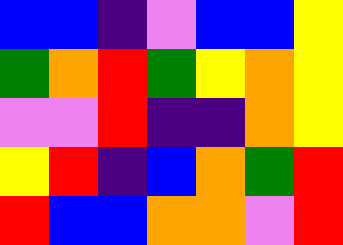[["blue", "blue", "indigo", "violet", "blue", "blue", "yellow"], ["green", "orange", "red", "green", "yellow", "orange", "yellow"], ["violet", "violet", "red", "indigo", "indigo", "orange", "yellow"], ["yellow", "red", "indigo", "blue", "orange", "green", "red"], ["red", "blue", "blue", "orange", "orange", "violet", "red"]]